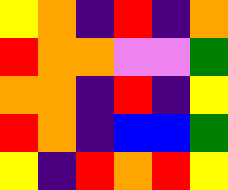[["yellow", "orange", "indigo", "red", "indigo", "orange"], ["red", "orange", "orange", "violet", "violet", "green"], ["orange", "orange", "indigo", "red", "indigo", "yellow"], ["red", "orange", "indigo", "blue", "blue", "green"], ["yellow", "indigo", "red", "orange", "red", "yellow"]]